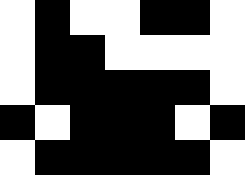[["white", "black", "white", "white", "black", "black", "white"], ["white", "black", "black", "white", "white", "white", "white"], ["white", "black", "black", "black", "black", "black", "white"], ["black", "white", "black", "black", "black", "white", "black"], ["white", "black", "black", "black", "black", "black", "white"]]